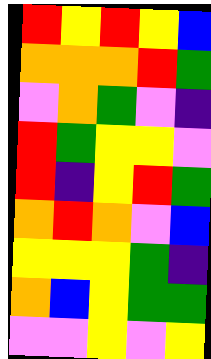[["red", "yellow", "red", "yellow", "blue"], ["orange", "orange", "orange", "red", "green"], ["violet", "orange", "green", "violet", "indigo"], ["red", "green", "yellow", "yellow", "violet"], ["red", "indigo", "yellow", "red", "green"], ["orange", "red", "orange", "violet", "blue"], ["yellow", "yellow", "yellow", "green", "indigo"], ["orange", "blue", "yellow", "green", "green"], ["violet", "violet", "yellow", "violet", "yellow"]]